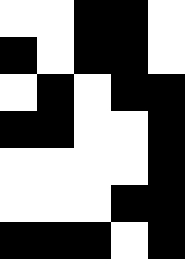[["white", "white", "black", "black", "white"], ["black", "white", "black", "black", "white"], ["white", "black", "white", "black", "black"], ["black", "black", "white", "white", "black"], ["white", "white", "white", "white", "black"], ["white", "white", "white", "black", "black"], ["black", "black", "black", "white", "black"]]